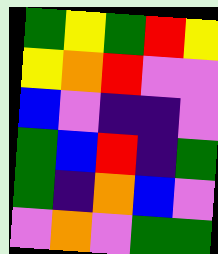[["green", "yellow", "green", "red", "yellow"], ["yellow", "orange", "red", "violet", "violet"], ["blue", "violet", "indigo", "indigo", "violet"], ["green", "blue", "red", "indigo", "green"], ["green", "indigo", "orange", "blue", "violet"], ["violet", "orange", "violet", "green", "green"]]